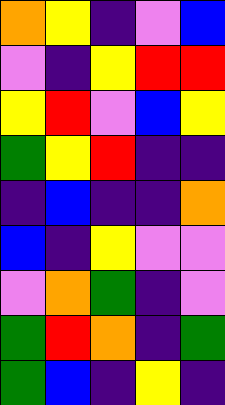[["orange", "yellow", "indigo", "violet", "blue"], ["violet", "indigo", "yellow", "red", "red"], ["yellow", "red", "violet", "blue", "yellow"], ["green", "yellow", "red", "indigo", "indigo"], ["indigo", "blue", "indigo", "indigo", "orange"], ["blue", "indigo", "yellow", "violet", "violet"], ["violet", "orange", "green", "indigo", "violet"], ["green", "red", "orange", "indigo", "green"], ["green", "blue", "indigo", "yellow", "indigo"]]